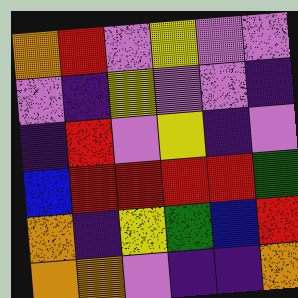[["orange", "red", "violet", "yellow", "violet", "violet"], ["violet", "indigo", "yellow", "violet", "violet", "indigo"], ["indigo", "red", "violet", "yellow", "indigo", "violet"], ["blue", "red", "red", "red", "red", "green"], ["orange", "indigo", "yellow", "green", "blue", "red"], ["orange", "orange", "violet", "indigo", "indigo", "orange"]]